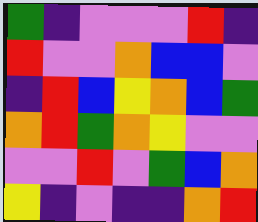[["green", "indigo", "violet", "violet", "violet", "red", "indigo"], ["red", "violet", "violet", "orange", "blue", "blue", "violet"], ["indigo", "red", "blue", "yellow", "orange", "blue", "green"], ["orange", "red", "green", "orange", "yellow", "violet", "violet"], ["violet", "violet", "red", "violet", "green", "blue", "orange"], ["yellow", "indigo", "violet", "indigo", "indigo", "orange", "red"]]